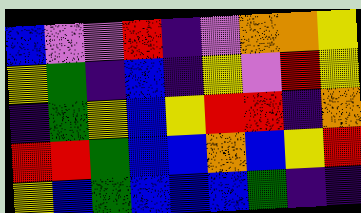[["blue", "violet", "violet", "red", "indigo", "violet", "orange", "orange", "yellow"], ["yellow", "green", "indigo", "blue", "indigo", "yellow", "violet", "red", "yellow"], ["indigo", "green", "yellow", "blue", "yellow", "red", "red", "indigo", "orange"], ["red", "red", "green", "blue", "blue", "orange", "blue", "yellow", "red"], ["yellow", "blue", "green", "blue", "blue", "blue", "green", "indigo", "indigo"]]